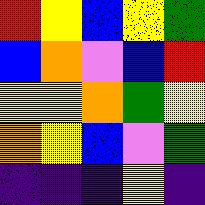[["red", "yellow", "blue", "yellow", "green"], ["blue", "orange", "violet", "blue", "red"], ["yellow", "yellow", "orange", "green", "yellow"], ["orange", "yellow", "blue", "violet", "green"], ["indigo", "indigo", "indigo", "yellow", "indigo"]]